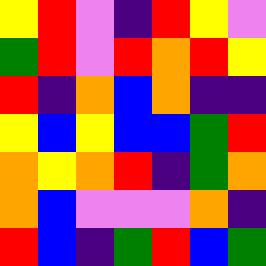[["yellow", "red", "violet", "indigo", "red", "yellow", "violet"], ["green", "red", "violet", "red", "orange", "red", "yellow"], ["red", "indigo", "orange", "blue", "orange", "indigo", "indigo"], ["yellow", "blue", "yellow", "blue", "blue", "green", "red"], ["orange", "yellow", "orange", "red", "indigo", "green", "orange"], ["orange", "blue", "violet", "violet", "violet", "orange", "indigo"], ["red", "blue", "indigo", "green", "red", "blue", "green"]]